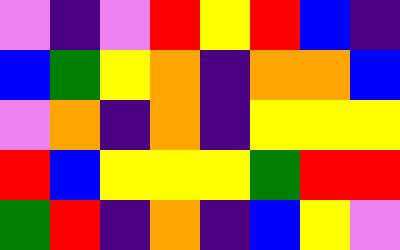[["violet", "indigo", "violet", "red", "yellow", "red", "blue", "indigo"], ["blue", "green", "yellow", "orange", "indigo", "orange", "orange", "blue"], ["violet", "orange", "indigo", "orange", "indigo", "yellow", "yellow", "yellow"], ["red", "blue", "yellow", "yellow", "yellow", "green", "red", "red"], ["green", "red", "indigo", "orange", "indigo", "blue", "yellow", "violet"]]